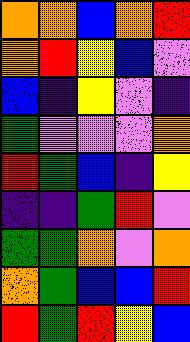[["orange", "orange", "blue", "orange", "red"], ["orange", "red", "yellow", "blue", "violet"], ["blue", "indigo", "yellow", "violet", "indigo"], ["green", "violet", "violet", "violet", "orange"], ["red", "green", "blue", "indigo", "yellow"], ["indigo", "indigo", "green", "red", "violet"], ["green", "green", "orange", "violet", "orange"], ["orange", "green", "blue", "blue", "red"], ["red", "green", "red", "yellow", "blue"]]